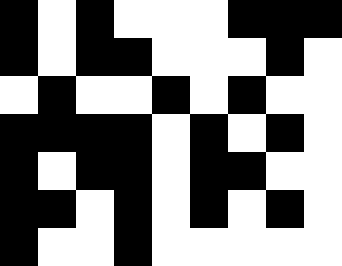[["black", "white", "black", "white", "white", "white", "black", "black", "black"], ["black", "white", "black", "black", "white", "white", "white", "black", "white"], ["white", "black", "white", "white", "black", "white", "black", "white", "white"], ["black", "black", "black", "black", "white", "black", "white", "black", "white"], ["black", "white", "black", "black", "white", "black", "black", "white", "white"], ["black", "black", "white", "black", "white", "black", "white", "black", "white"], ["black", "white", "white", "black", "white", "white", "white", "white", "white"]]